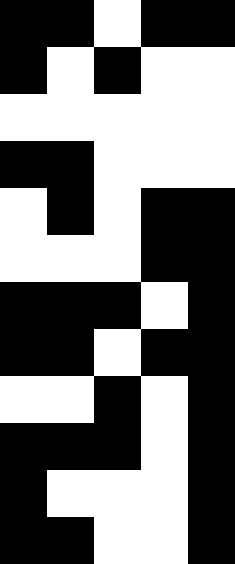[["black", "black", "white", "black", "black"], ["black", "white", "black", "white", "white"], ["white", "white", "white", "white", "white"], ["black", "black", "white", "white", "white"], ["white", "black", "white", "black", "black"], ["white", "white", "white", "black", "black"], ["black", "black", "black", "white", "black"], ["black", "black", "white", "black", "black"], ["white", "white", "black", "white", "black"], ["black", "black", "black", "white", "black"], ["black", "white", "white", "white", "black"], ["black", "black", "white", "white", "black"]]